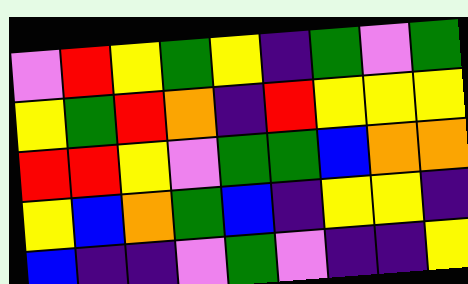[["violet", "red", "yellow", "green", "yellow", "indigo", "green", "violet", "green"], ["yellow", "green", "red", "orange", "indigo", "red", "yellow", "yellow", "yellow"], ["red", "red", "yellow", "violet", "green", "green", "blue", "orange", "orange"], ["yellow", "blue", "orange", "green", "blue", "indigo", "yellow", "yellow", "indigo"], ["blue", "indigo", "indigo", "violet", "green", "violet", "indigo", "indigo", "yellow"]]